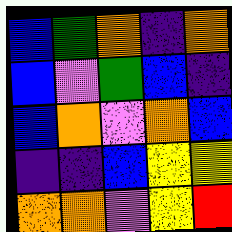[["blue", "green", "orange", "indigo", "orange"], ["blue", "violet", "green", "blue", "indigo"], ["blue", "orange", "violet", "orange", "blue"], ["indigo", "indigo", "blue", "yellow", "yellow"], ["orange", "orange", "violet", "yellow", "red"]]